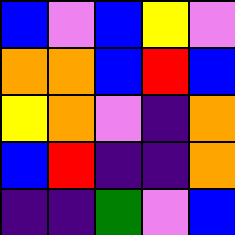[["blue", "violet", "blue", "yellow", "violet"], ["orange", "orange", "blue", "red", "blue"], ["yellow", "orange", "violet", "indigo", "orange"], ["blue", "red", "indigo", "indigo", "orange"], ["indigo", "indigo", "green", "violet", "blue"]]